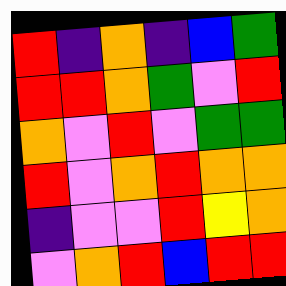[["red", "indigo", "orange", "indigo", "blue", "green"], ["red", "red", "orange", "green", "violet", "red"], ["orange", "violet", "red", "violet", "green", "green"], ["red", "violet", "orange", "red", "orange", "orange"], ["indigo", "violet", "violet", "red", "yellow", "orange"], ["violet", "orange", "red", "blue", "red", "red"]]